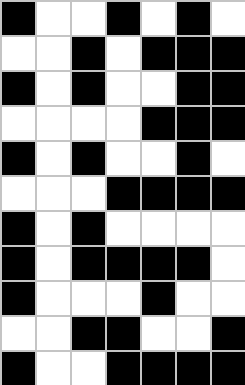[["black", "white", "white", "black", "white", "black", "white"], ["white", "white", "black", "white", "black", "black", "black"], ["black", "white", "black", "white", "white", "black", "black"], ["white", "white", "white", "white", "black", "black", "black"], ["black", "white", "black", "white", "white", "black", "white"], ["white", "white", "white", "black", "black", "black", "black"], ["black", "white", "black", "white", "white", "white", "white"], ["black", "white", "black", "black", "black", "black", "white"], ["black", "white", "white", "white", "black", "white", "white"], ["white", "white", "black", "black", "white", "white", "black"], ["black", "white", "white", "black", "black", "black", "black"]]